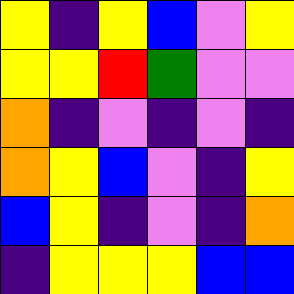[["yellow", "indigo", "yellow", "blue", "violet", "yellow"], ["yellow", "yellow", "red", "green", "violet", "violet"], ["orange", "indigo", "violet", "indigo", "violet", "indigo"], ["orange", "yellow", "blue", "violet", "indigo", "yellow"], ["blue", "yellow", "indigo", "violet", "indigo", "orange"], ["indigo", "yellow", "yellow", "yellow", "blue", "blue"]]